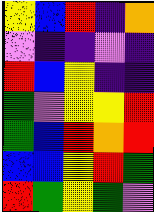[["yellow", "blue", "red", "indigo", "orange"], ["violet", "indigo", "indigo", "violet", "indigo"], ["red", "blue", "yellow", "indigo", "indigo"], ["green", "violet", "yellow", "yellow", "red"], ["green", "blue", "red", "orange", "red"], ["blue", "blue", "yellow", "red", "green"], ["red", "green", "yellow", "green", "violet"]]